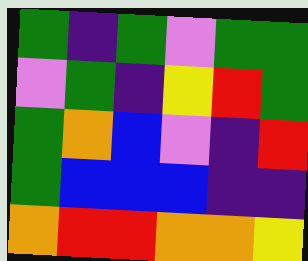[["green", "indigo", "green", "violet", "green", "green"], ["violet", "green", "indigo", "yellow", "red", "green"], ["green", "orange", "blue", "violet", "indigo", "red"], ["green", "blue", "blue", "blue", "indigo", "indigo"], ["orange", "red", "red", "orange", "orange", "yellow"]]